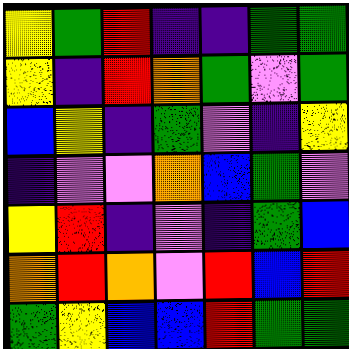[["yellow", "green", "red", "indigo", "indigo", "green", "green"], ["yellow", "indigo", "red", "orange", "green", "violet", "green"], ["blue", "yellow", "indigo", "green", "violet", "indigo", "yellow"], ["indigo", "violet", "violet", "orange", "blue", "green", "violet"], ["yellow", "red", "indigo", "violet", "indigo", "green", "blue"], ["orange", "red", "orange", "violet", "red", "blue", "red"], ["green", "yellow", "blue", "blue", "red", "green", "green"]]